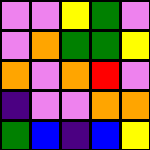[["violet", "violet", "yellow", "green", "violet"], ["violet", "orange", "green", "green", "yellow"], ["orange", "violet", "orange", "red", "violet"], ["indigo", "violet", "violet", "orange", "orange"], ["green", "blue", "indigo", "blue", "yellow"]]